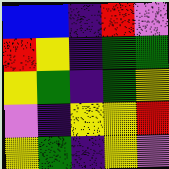[["blue", "blue", "indigo", "red", "violet"], ["red", "yellow", "indigo", "green", "green"], ["yellow", "green", "indigo", "green", "yellow"], ["violet", "indigo", "yellow", "yellow", "red"], ["yellow", "green", "indigo", "yellow", "violet"]]